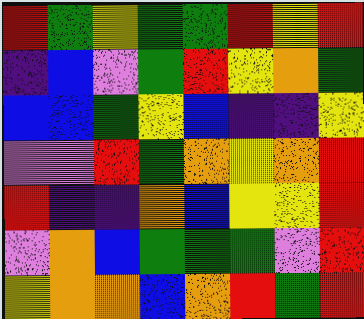[["red", "green", "yellow", "green", "green", "red", "yellow", "red"], ["indigo", "blue", "violet", "green", "red", "yellow", "orange", "green"], ["blue", "blue", "green", "yellow", "blue", "indigo", "indigo", "yellow"], ["violet", "violet", "red", "green", "orange", "yellow", "orange", "red"], ["red", "indigo", "indigo", "orange", "blue", "yellow", "yellow", "red"], ["violet", "orange", "blue", "green", "green", "green", "violet", "red"], ["yellow", "orange", "orange", "blue", "orange", "red", "green", "red"]]